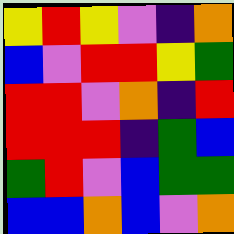[["yellow", "red", "yellow", "violet", "indigo", "orange"], ["blue", "violet", "red", "red", "yellow", "green"], ["red", "red", "violet", "orange", "indigo", "red"], ["red", "red", "red", "indigo", "green", "blue"], ["green", "red", "violet", "blue", "green", "green"], ["blue", "blue", "orange", "blue", "violet", "orange"]]